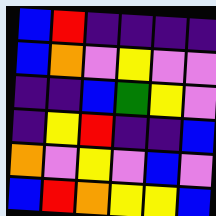[["blue", "red", "indigo", "indigo", "indigo", "indigo"], ["blue", "orange", "violet", "yellow", "violet", "violet"], ["indigo", "indigo", "blue", "green", "yellow", "violet"], ["indigo", "yellow", "red", "indigo", "indigo", "blue"], ["orange", "violet", "yellow", "violet", "blue", "violet"], ["blue", "red", "orange", "yellow", "yellow", "blue"]]